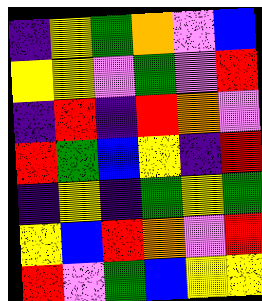[["indigo", "yellow", "green", "orange", "violet", "blue"], ["yellow", "yellow", "violet", "green", "violet", "red"], ["indigo", "red", "indigo", "red", "orange", "violet"], ["red", "green", "blue", "yellow", "indigo", "red"], ["indigo", "yellow", "indigo", "green", "yellow", "green"], ["yellow", "blue", "red", "orange", "violet", "red"], ["red", "violet", "green", "blue", "yellow", "yellow"]]